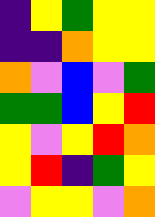[["indigo", "yellow", "green", "yellow", "yellow"], ["indigo", "indigo", "orange", "yellow", "yellow"], ["orange", "violet", "blue", "violet", "green"], ["green", "green", "blue", "yellow", "red"], ["yellow", "violet", "yellow", "red", "orange"], ["yellow", "red", "indigo", "green", "yellow"], ["violet", "yellow", "yellow", "violet", "orange"]]